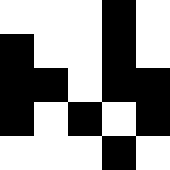[["white", "white", "white", "black", "white"], ["black", "white", "white", "black", "white"], ["black", "black", "white", "black", "black"], ["black", "white", "black", "white", "black"], ["white", "white", "white", "black", "white"]]